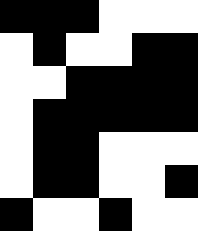[["black", "black", "black", "white", "white", "white"], ["white", "black", "white", "white", "black", "black"], ["white", "white", "black", "black", "black", "black"], ["white", "black", "black", "black", "black", "black"], ["white", "black", "black", "white", "white", "white"], ["white", "black", "black", "white", "white", "black"], ["black", "white", "white", "black", "white", "white"]]